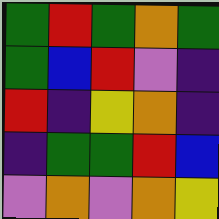[["green", "red", "green", "orange", "green"], ["green", "blue", "red", "violet", "indigo"], ["red", "indigo", "yellow", "orange", "indigo"], ["indigo", "green", "green", "red", "blue"], ["violet", "orange", "violet", "orange", "yellow"]]